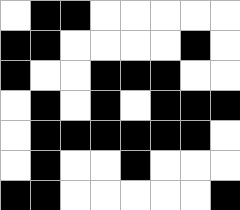[["white", "black", "black", "white", "white", "white", "white", "white"], ["black", "black", "white", "white", "white", "white", "black", "white"], ["black", "white", "white", "black", "black", "black", "white", "white"], ["white", "black", "white", "black", "white", "black", "black", "black"], ["white", "black", "black", "black", "black", "black", "black", "white"], ["white", "black", "white", "white", "black", "white", "white", "white"], ["black", "black", "white", "white", "white", "white", "white", "black"]]